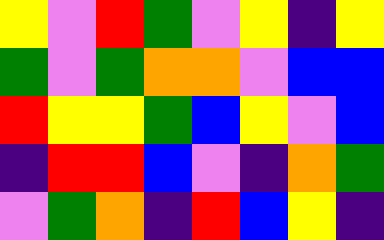[["yellow", "violet", "red", "green", "violet", "yellow", "indigo", "yellow"], ["green", "violet", "green", "orange", "orange", "violet", "blue", "blue"], ["red", "yellow", "yellow", "green", "blue", "yellow", "violet", "blue"], ["indigo", "red", "red", "blue", "violet", "indigo", "orange", "green"], ["violet", "green", "orange", "indigo", "red", "blue", "yellow", "indigo"]]